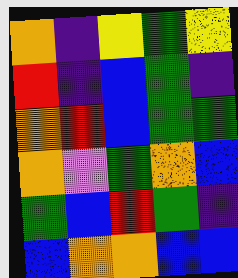[["orange", "indigo", "yellow", "green", "yellow"], ["red", "indigo", "blue", "green", "indigo"], ["orange", "red", "blue", "green", "green"], ["orange", "violet", "green", "orange", "blue"], ["green", "blue", "red", "green", "indigo"], ["blue", "orange", "orange", "blue", "blue"]]